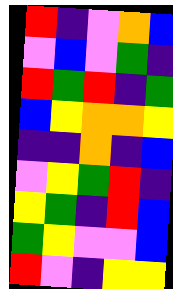[["red", "indigo", "violet", "orange", "blue"], ["violet", "blue", "violet", "green", "indigo"], ["red", "green", "red", "indigo", "green"], ["blue", "yellow", "orange", "orange", "yellow"], ["indigo", "indigo", "orange", "indigo", "blue"], ["violet", "yellow", "green", "red", "indigo"], ["yellow", "green", "indigo", "red", "blue"], ["green", "yellow", "violet", "violet", "blue"], ["red", "violet", "indigo", "yellow", "yellow"]]